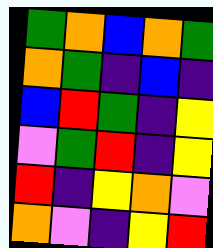[["green", "orange", "blue", "orange", "green"], ["orange", "green", "indigo", "blue", "indigo"], ["blue", "red", "green", "indigo", "yellow"], ["violet", "green", "red", "indigo", "yellow"], ["red", "indigo", "yellow", "orange", "violet"], ["orange", "violet", "indigo", "yellow", "red"]]